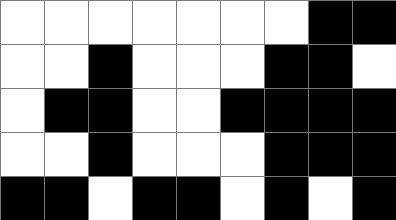[["white", "white", "white", "white", "white", "white", "white", "black", "black"], ["white", "white", "black", "white", "white", "white", "black", "black", "white"], ["white", "black", "black", "white", "white", "black", "black", "black", "black"], ["white", "white", "black", "white", "white", "white", "black", "black", "black"], ["black", "black", "white", "black", "black", "white", "black", "white", "black"]]